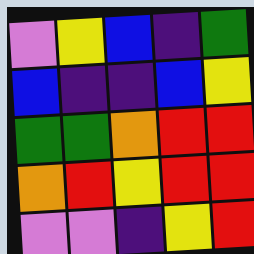[["violet", "yellow", "blue", "indigo", "green"], ["blue", "indigo", "indigo", "blue", "yellow"], ["green", "green", "orange", "red", "red"], ["orange", "red", "yellow", "red", "red"], ["violet", "violet", "indigo", "yellow", "red"]]